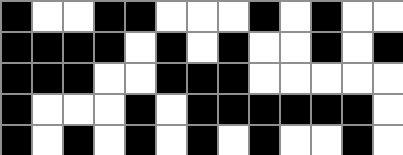[["black", "white", "white", "black", "black", "white", "white", "white", "black", "white", "black", "white", "white"], ["black", "black", "black", "black", "white", "black", "white", "black", "white", "white", "black", "white", "black"], ["black", "black", "black", "white", "white", "black", "black", "black", "white", "white", "white", "white", "white"], ["black", "white", "white", "white", "black", "white", "black", "black", "black", "black", "black", "black", "white"], ["black", "white", "black", "white", "black", "white", "black", "white", "black", "white", "white", "black", "white"]]